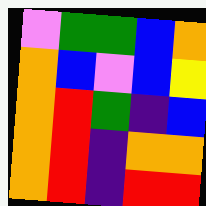[["violet", "green", "green", "blue", "orange"], ["orange", "blue", "violet", "blue", "yellow"], ["orange", "red", "green", "indigo", "blue"], ["orange", "red", "indigo", "orange", "orange"], ["orange", "red", "indigo", "red", "red"]]